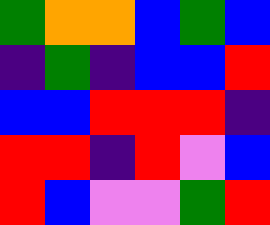[["green", "orange", "orange", "blue", "green", "blue"], ["indigo", "green", "indigo", "blue", "blue", "red"], ["blue", "blue", "red", "red", "red", "indigo"], ["red", "red", "indigo", "red", "violet", "blue"], ["red", "blue", "violet", "violet", "green", "red"]]